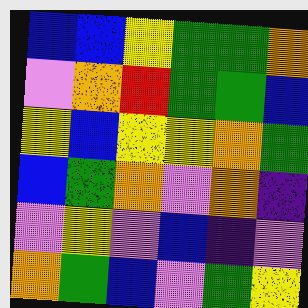[["blue", "blue", "yellow", "green", "green", "orange"], ["violet", "orange", "red", "green", "green", "blue"], ["yellow", "blue", "yellow", "yellow", "orange", "green"], ["blue", "green", "orange", "violet", "orange", "indigo"], ["violet", "yellow", "violet", "blue", "indigo", "violet"], ["orange", "green", "blue", "violet", "green", "yellow"]]